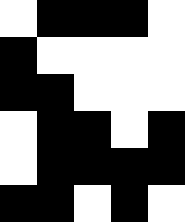[["white", "black", "black", "black", "white"], ["black", "white", "white", "white", "white"], ["black", "black", "white", "white", "white"], ["white", "black", "black", "white", "black"], ["white", "black", "black", "black", "black"], ["black", "black", "white", "black", "white"]]